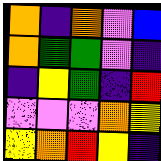[["orange", "indigo", "orange", "violet", "blue"], ["orange", "green", "green", "violet", "indigo"], ["indigo", "yellow", "green", "indigo", "red"], ["violet", "violet", "violet", "orange", "yellow"], ["yellow", "orange", "red", "yellow", "indigo"]]